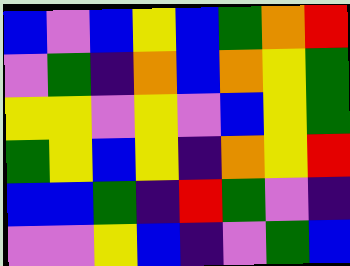[["blue", "violet", "blue", "yellow", "blue", "green", "orange", "red"], ["violet", "green", "indigo", "orange", "blue", "orange", "yellow", "green"], ["yellow", "yellow", "violet", "yellow", "violet", "blue", "yellow", "green"], ["green", "yellow", "blue", "yellow", "indigo", "orange", "yellow", "red"], ["blue", "blue", "green", "indigo", "red", "green", "violet", "indigo"], ["violet", "violet", "yellow", "blue", "indigo", "violet", "green", "blue"]]